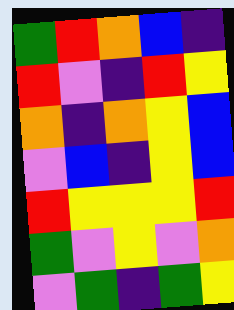[["green", "red", "orange", "blue", "indigo"], ["red", "violet", "indigo", "red", "yellow"], ["orange", "indigo", "orange", "yellow", "blue"], ["violet", "blue", "indigo", "yellow", "blue"], ["red", "yellow", "yellow", "yellow", "red"], ["green", "violet", "yellow", "violet", "orange"], ["violet", "green", "indigo", "green", "yellow"]]